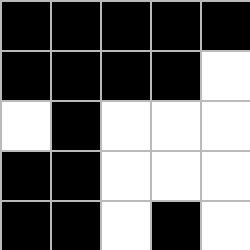[["black", "black", "black", "black", "black"], ["black", "black", "black", "black", "white"], ["white", "black", "white", "white", "white"], ["black", "black", "white", "white", "white"], ["black", "black", "white", "black", "white"]]